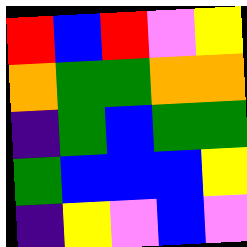[["red", "blue", "red", "violet", "yellow"], ["orange", "green", "green", "orange", "orange"], ["indigo", "green", "blue", "green", "green"], ["green", "blue", "blue", "blue", "yellow"], ["indigo", "yellow", "violet", "blue", "violet"]]